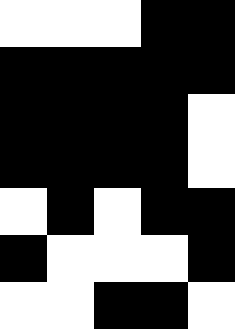[["white", "white", "white", "black", "black"], ["black", "black", "black", "black", "black"], ["black", "black", "black", "black", "white"], ["black", "black", "black", "black", "white"], ["white", "black", "white", "black", "black"], ["black", "white", "white", "white", "black"], ["white", "white", "black", "black", "white"]]